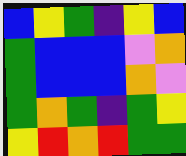[["blue", "yellow", "green", "indigo", "yellow", "blue"], ["green", "blue", "blue", "blue", "violet", "orange"], ["green", "blue", "blue", "blue", "orange", "violet"], ["green", "orange", "green", "indigo", "green", "yellow"], ["yellow", "red", "orange", "red", "green", "green"]]